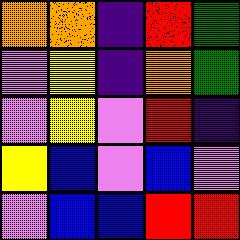[["orange", "orange", "indigo", "red", "green"], ["violet", "yellow", "indigo", "orange", "green"], ["violet", "yellow", "violet", "red", "indigo"], ["yellow", "blue", "violet", "blue", "violet"], ["violet", "blue", "blue", "red", "red"]]